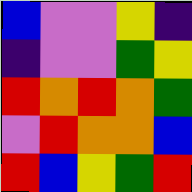[["blue", "violet", "violet", "yellow", "indigo"], ["indigo", "violet", "violet", "green", "yellow"], ["red", "orange", "red", "orange", "green"], ["violet", "red", "orange", "orange", "blue"], ["red", "blue", "yellow", "green", "red"]]